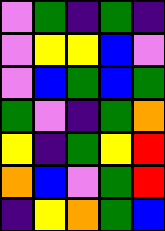[["violet", "green", "indigo", "green", "indigo"], ["violet", "yellow", "yellow", "blue", "violet"], ["violet", "blue", "green", "blue", "green"], ["green", "violet", "indigo", "green", "orange"], ["yellow", "indigo", "green", "yellow", "red"], ["orange", "blue", "violet", "green", "red"], ["indigo", "yellow", "orange", "green", "blue"]]